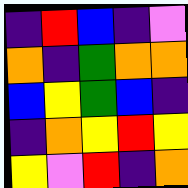[["indigo", "red", "blue", "indigo", "violet"], ["orange", "indigo", "green", "orange", "orange"], ["blue", "yellow", "green", "blue", "indigo"], ["indigo", "orange", "yellow", "red", "yellow"], ["yellow", "violet", "red", "indigo", "orange"]]